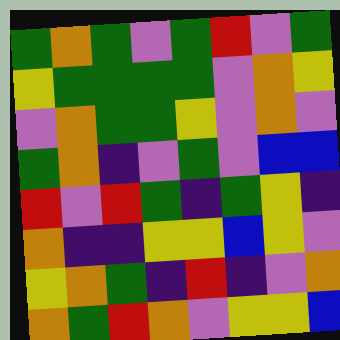[["green", "orange", "green", "violet", "green", "red", "violet", "green"], ["yellow", "green", "green", "green", "green", "violet", "orange", "yellow"], ["violet", "orange", "green", "green", "yellow", "violet", "orange", "violet"], ["green", "orange", "indigo", "violet", "green", "violet", "blue", "blue"], ["red", "violet", "red", "green", "indigo", "green", "yellow", "indigo"], ["orange", "indigo", "indigo", "yellow", "yellow", "blue", "yellow", "violet"], ["yellow", "orange", "green", "indigo", "red", "indigo", "violet", "orange"], ["orange", "green", "red", "orange", "violet", "yellow", "yellow", "blue"]]